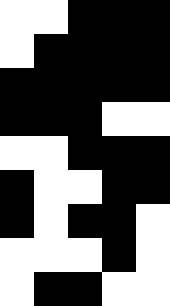[["white", "white", "black", "black", "black"], ["white", "black", "black", "black", "black"], ["black", "black", "black", "black", "black"], ["black", "black", "black", "white", "white"], ["white", "white", "black", "black", "black"], ["black", "white", "white", "black", "black"], ["black", "white", "black", "black", "white"], ["white", "white", "white", "black", "white"], ["white", "black", "black", "white", "white"]]